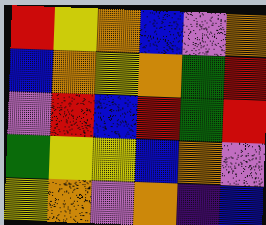[["red", "yellow", "orange", "blue", "violet", "orange"], ["blue", "orange", "yellow", "orange", "green", "red"], ["violet", "red", "blue", "red", "green", "red"], ["green", "yellow", "yellow", "blue", "orange", "violet"], ["yellow", "orange", "violet", "orange", "indigo", "blue"]]